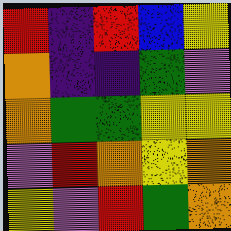[["red", "indigo", "red", "blue", "yellow"], ["orange", "indigo", "indigo", "green", "violet"], ["orange", "green", "green", "yellow", "yellow"], ["violet", "red", "orange", "yellow", "orange"], ["yellow", "violet", "red", "green", "orange"]]